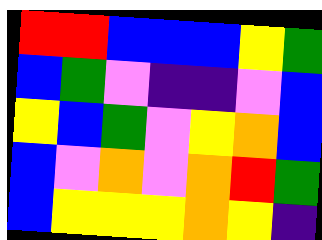[["red", "red", "blue", "blue", "blue", "yellow", "green"], ["blue", "green", "violet", "indigo", "indigo", "violet", "blue"], ["yellow", "blue", "green", "violet", "yellow", "orange", "blue"], ["blue", "violet", "orange", "violet", "orange", "red", "green"], ["blue", "yellow", "yellow", "yellow", "orange", "yellow", "indigo"]]